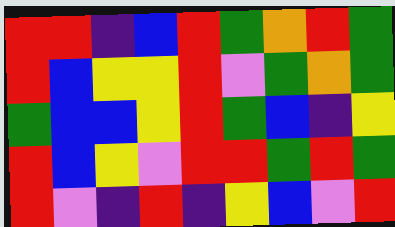[["red", "red", "indigo", "blue", "red", "green", "orange", "red", "green"], ["red", "blue", "yellow", "yellow", "red", "violet", "green", "orange", "green"], ["green", "blue", "blue", "yellow", "red", "green", "blue", "indigo", "yellow"], ["red", "blue", "yellow", "violet", "red", "red", "green", "red", "green"], ["red", "violet", "indigo", "red", "indigo", "yellow", "blue", "violet", "red"]]